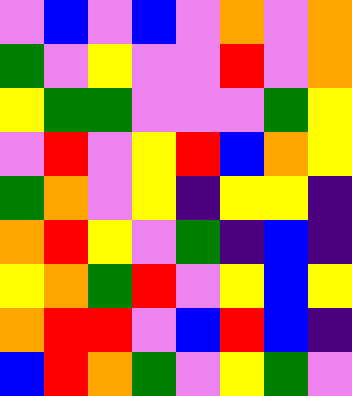[["violet", "blue", "violet", "blue", "violet", "orange", "violet", "orange"], ["green", "violet", "yellow", "violet", "violet", "red", "violet", "orange"], ["yellow", "green", "green", "violet", "violet", "violet", "green", "yellow"], ["violet", "red", "violet", "yellow", "red", "blue", "orange", "yellow"], ["green", "orange", "violet", "yellow", "indigo", "yellow", "yellow", "indigo"], ["orange", "red", "yellow", "violet", "green", "indigo", "blue", "indigo"], ["yellow", "orange", "green", "red", "violet", "yellow", "blue", "yellow"], ["orange", "red", "red", "violet", "blue", "red", "blue", "indigo"], ["blue", "red", "orange", "green", "violet", "yellow", "green", "violet"]]